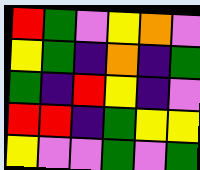[["red", "green", "violet", "yellow", "orange", "violet"], ["yellow", "green", "indigo", "orange", "indigo", "green"], ["green", "indigo", "red", "yellow", "indigo", "violet"], ["red", "red", "indigo", "green", "yellow", "yellow"], ["yellow", "violet", "violet", "green", "violet", "green"]]